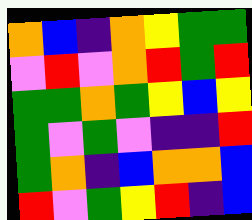[["orange", "blue", "indigo", "orange", "yellow", "green", "green"], ["violet", "red", "violet", "orange", "red", "green", "red"], ["green", "green", "orange", "green", "yellow", "blue", "yellow"], ["green", "violet", "green", "violet", "indigo", "indigo", "red"], ["green", "orange", "indigo", "blue", "orange", "orange", "blue"], ["red", "violet", "green", "yellow", "red", "indigo", "blue"]]